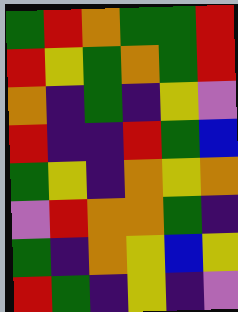[["green", "red", "orange", "green", "green", "red"], ["red", "yellow", "green", "orange", "green", "red"], ["orange", "indigo", "green", "indigo", "yellow", "violet"], ["red", "indigo", "indigo", "red", "green", "blue"], ["green", "yellow", "indigo", "orange", "yellow", "orange"], ["violet", "red", "orange", "orange", "green", "indigo"], ["green", "indigo", "orange", "yellow", "blue", "yellow"], ["red", "green", "indigo", "yellow", "indigo", "violet"]]